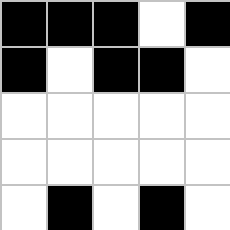[["black", "black", "black", "white", "black"], ["black", "white", "black", "black", "white"], ["white", "white", "white", "white", "white"], ["white", "white", "white", "white", "white"], ["white", "black", "white", "black", "white"]]